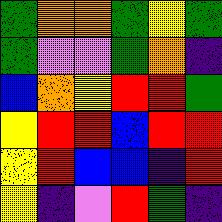[["green", "orange", "orange", "green", "yellow", "green"], ["green", "violet", "violet", "green", "orange", "indigo"], ["blue", "orange", "yellow", "red", "red", "green"], ["yellow", "red", "red", "blue", "red", "red"], ["yellow", "red", "blue", "blue", "indigo", "red"], ["yellow", "indigo", "violet", "red", "green", "indigo"]]